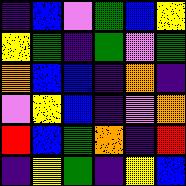[["indigo", "blue", "violet", "green", "blue", "yellow"], ["yellow", "green", "indigo", "green", "violet", "green"], ["orange", "blue", "blue", "indigo", "orange", "indigo"], ["violet", "yellow", "blue", "indigo", "violet", "orange"], ["red", "blue", "green", "orange", "indigo", "red"], ["indigo", "yellow", "green", "indigo", "yellow", "blue"]]